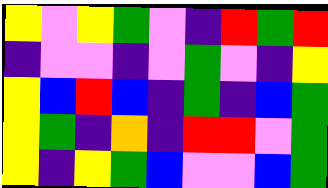[["yellow", "violet", "yellow", "green", "violet", "indigo", "red", "green", "red"], ["indigo", "violet", "violet", "indigo", "violet", "green", "violet", "indigo", "yellow"], ["yellow", "blue", "red", "blue", "indigo", "green", "indigo", "blue", "green"], ["yellow", "green", "indigo", "orange", "indigo", "red", "red", "violet", "green"], ["yellow", "indigo", "yellow", "green", "blue", "violet", "violet", "blue", "green"]]